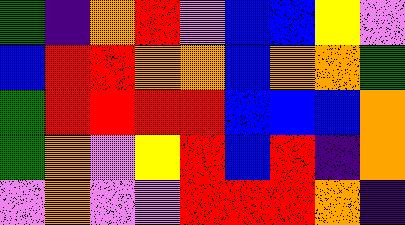[["green", "indigo", "orange", "red", "violet", "blue", "blue", "yellow", "violet"], ["blue", "red", "red", "orange", "orange", "blue", "orange", "orange", "green"], ["green", "red", "red", "red", "red", "blue", "blue", "blue", "orange"], ["green", "orange", "violet", "yellow", "red", "blue", "red", "indigo", "orange"], ["violet", "orange", "violet", "violet", "red", "red", "red", "orange", "indigo"]]